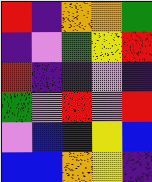[["red", "indigo", "orange", "orange", "green"], ["indigo", "violet", "green", "yellow", "red"], ["red", "indigo", "indigo", "violet", "indigo"], ["green", "violet", "red", "violet", "red"], ["violet", "blue", "indigo", "yellow", "blue"], ["blue", "blue", "orange", "yellow", "indigo"]]